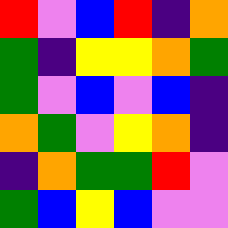[["red", "violet", "blue", "red", "indigo", "orange"], ["green", "indigo", "yellow", "yellow", "orange", "green"], ["green", "violet", "blue", "violet", "blue", "indigo"], ["orange", "green", "violet", "yellow", "orange", "indigo"], ["indigo", "orange", "green", "green", "red", "violet"], ["green", "blue", "yellow", "blue", "violet", "violet"]]